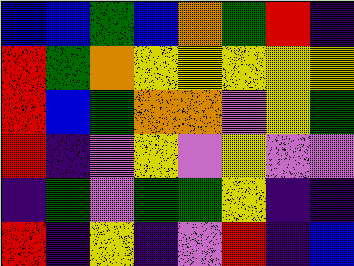[["blue", "blue", "green", "blue", "orange", "green", "red", "indigo"], ["red", "green", "orange", "yellow", "yellow", "yellow", "yellow", "yellow"], ["red", "blue", "green", "orange", "orange", "violet", "yellow", "green"], ["red", "indigo", "violet", "yellow", "violet", "yellow", "violet", "violet"], ["indigo", "green", "violet", "green", "green", "yellow", "indigo", "indigo"], ["red", "indigo", "yellow", "indigo", "violet", "red", "indigo", "blue"]]